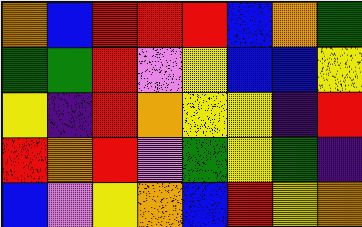[["orange", "blue", "red", "red", "red", "blue", "orange", "green"], ["green", "green", "red", "violet", "yellow", "blue", "blue", "yellow"], ["yellow", "indigo", "red", "orange", "yellow", "yellow", "indigo", "red"], ["red", "orange", "red", "violet", "green", "yellow", "green", "indigo"], ["blue", "violet", "yellow", "orange", "blue", "red", "yellow", "orange"]]